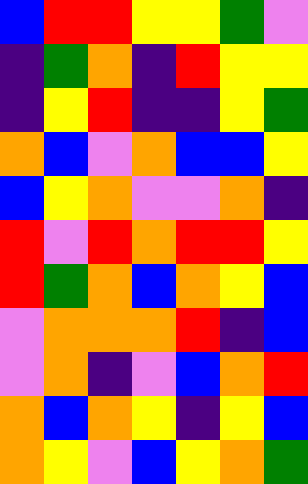[["blue", "red", "red", "yellow", "yellow", "green", "violet"], ["indigo", "green", "orange", "indigo", "red", "yellow", "yellow"], ["indigo", "yellow", "red", "indigo", "indigo", "yellow", "green"], ["orange", "blue", "violet", "orange", "blue", "blue", "yellow"], ["blue", "yellow", "orange", "violet", "violet", "orange", "indigo"], ["red", "violet", "red", "orange", "red", "red", "yellow"], ["red", "green", "orange", "blue", "orange", "yellow", "blue"], ["violet", "orange", "orange", "orange", "red", "indigo", "blue"], ["violet", "orange", "indigo", "violet", "blue", "orange", "red"], ["orange", "blue", "orange", "yellow", "indigo", "yellow", "blue"], ["orange", "yellow", "violet", "blue", "yellow", "orange", "green"]]